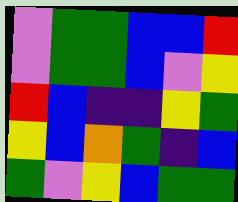[["violet", "green", "green", "blue", "blue", "red"], ["violet", "green", "green", "blue", "violet", "yellow"], ["red", "blue", "indigo", "indigo", "yellow", "green"], ["yellow", "blue", "orange", "green", "indigo", "blue"], ["green", "violet", "yellow", "blue", "green", "green"]]